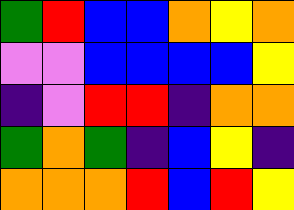[["green", "red", "blue", "blue", "orange", "yellow", "orange"], ["violet", "violet", "blue", "blue", "blue", "blue", "yellow"], ["indigo", "violet", "red", "red", "indigo", "orange", "orange"], ["green", "orange", "green", "indigo", "blue", "yellow", "indigo"], ["orange", "orange", "orange", "red", "blue", "red", "yellow"]]